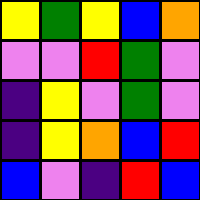[["yellow", "green", "yellow", "blue", "orange"], ["violet", "violet", "red", "green", "violet"], ["indigo", "yellow", "violet", "green", "violet"], ["indigo", "yellow", "orange", "blue", "red"], ["blue", "violet", "indigo", "red", "blue"]]